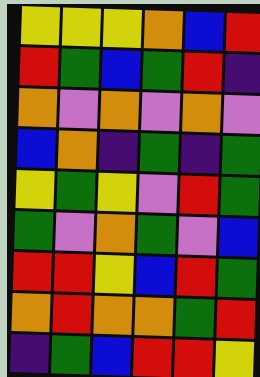[["yellow", "yellow", "yellow", "orange", "blue", "red"], ["red", "green", "blue", "green", "red", "indigo"], ["orange", "violet", "orange", "violet", "orange", "violet"], ["blue", "orange", "indigo", "green", "indigo", "green"], ["yellow", "green", "yellow", "violet", "red", "green"], ["green", "violet", "orange", "green", "violet", "blue"], ["red", "red", "yellow", "blue", "red", "green"], ["orange", "red", "orange", "orange", "green", "red"], ["indigo", "green", "blue", "red", "red", "yellow"]]